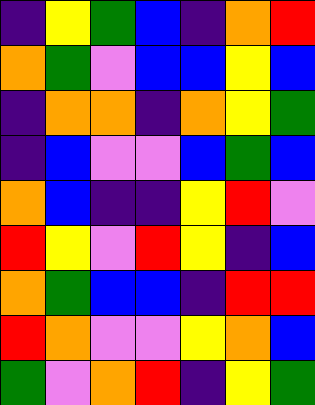[["indigo", "yellow", "green", "blue", "indigo", "orange", "red"], ["orange", "green", "violet", "blue", "blue", "yellow", "blue"], ["indigo", "orange", "orange", "indigo", "orange", "yellow", "green"], ["indigo", "blue", "violet", "violet", "blue", "green", "blue"], ["orange", "blue", "indigo", "indigo", "yellow", "red", "violet"], ["red", "yellow", "violet", "red", "yellow", "indigo", "blue"], ["orange", "green", "blue", "blue", "indigo", "red", "red"], ["red", "orange", "violet", "violet", "yellow", "orange", "blue"], ["green", "violet", "orange", "red", "indigo", "yellow", "green"]]